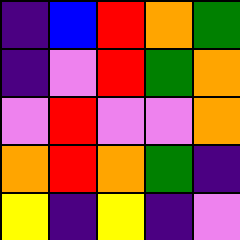[["indigo", "blue", "red", "orange", "green"], ["indigo", "violet", "red", "green", "orange"], ["violet", "red", "violet", "violet", "orange"], ["orange", "red", "orange", "green", "indigo"], ["yellow", "indigo", "yellow", "indigo", "violet"]]